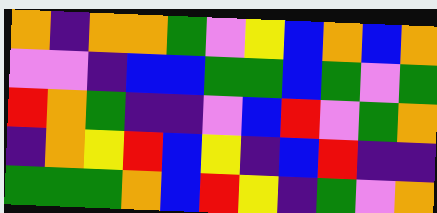[["orange", "indigo", "orange", "orange", "green", "violet", "yellow", "blue", "orange", "blue", "orange"], ["violet", "violet", "indigo", "blue", "blue", "green", "green", "blue", "green", "violet", "green"], ["red", "orange", "green", "indigo", "indigo", "violet", "blue", "red", "violet", "green", "orange"], ["indigo", "orange", "yellow", "red", "blue", "yellow", "indigo", "blue", "red", "indigo", "indigo"], ["green", "green", "green", "orange", "blue", "red", "yellow", "indigo", "green", "violet", "orange"]]